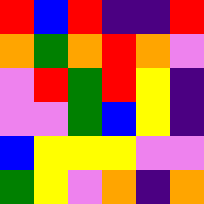[["red", "blue", "red", "indigo", "indigo", "red"], ["orange", "green", "orange", "red", "orange", "violet"], ["violet", "red", "green", "red", "yellow", "indigo"], ["violet", "violet", "green", "blue", "yellow", "indigo"], ["blue", "yellow", "yellow", "yellow", "violet", "violet"], ["green", "yellow", "violet", "orange", "indigo", "orange"]]